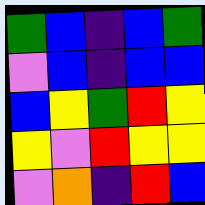[["green", "blue", "indigo", "blue", "green"], ["violet", "blue", "indigo", "blue", "blue"], ["blue", "yellow", "green", "red", "yellow"], ["yellow", "violet", "red", "yellow", "yellow"], ["violet", "orange", "indigo", "red", "blue"]]